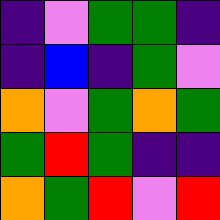[["indigo", "violet", "green", "green", "indigo"], ["indigo", "blue", "indigo", "green", "violet"], ["orange", "violet", "green", "orange", "green"], ["green", "red", "green", "indigo", "indigo"], ["orange", "green", "red", "violet", "red"]]